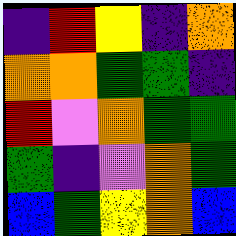[["indigo", "red", "yellow", "indigo", "orange"], ["orange", "orange", "green", "green", "indigo"], ["red", "violet", "orange", "green", "green"], ["green", "indigo", "violet", "orange", "green"], ["blue", "green", "yellow", "orange", "blue"]]